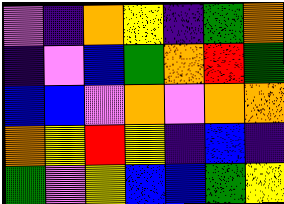[["violet", "indigo", "orange", "yellow", "indigo", "green", "orange"], ["indigo", "violet", "blue", "green", "orange", "red", "green"], ["blue", "blue", "violet", "orange", "violet", "orange", "orange"], ["orange", "yellow", "red", "yellow", "indigo", "blue", "indigo"], ["green", "violet", "yellow", "blue", "blue", "green", "yellow"]]